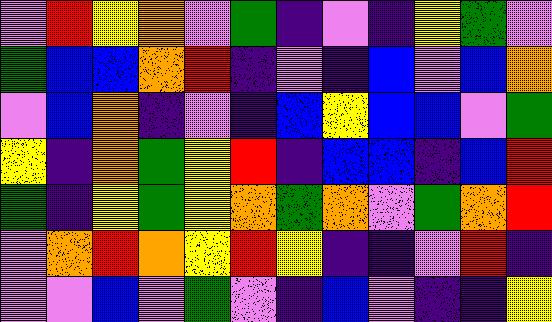[["violet", "red", "yellow", "orange", "violet", "green", "indigo", "violet", "indigo", "yellow", "green", "violet"], ["green", "blue", "blue", "orange", "red", "indigo", "violet", "indigo", "blue", "violet", "blue", "orange"], ["violet", "blue", "orange", "indigo", "violet", "indigo", "blue", "yellow", "blue", "blue", "violet", "green"], ["yellow", "indigo", "orange", "green", "yellow", "red", "indigo", "blue", "blue", "indigo", "blue", "red"], ["green", "indigo", "yellow", "green", "yellow", "orange", "green", "orange", "violet", "green", "orange", "red"], ["violet", "orange", "red", "orange", "yellow", "red", "yellow", "indigo", "indigo", "violet", "red", "indigo"], ["violet", "violet", "blue", "violet", "green", "violet", "indigo", "blue", "violet", "indigo", "indigo", "yellow"]]